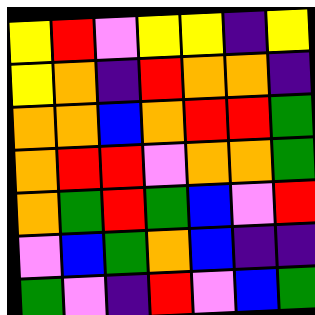[["yellow", "red", "violet", "yellow", "yellow", "indigo", "yellow"], ["yellow", "orange", "indigo", "red", "orange", "orange", "indigo"], ["orange", "orange", "blue", "orange", "red", "red", "green"], ["orange", "red", "red", "violet", "orange", "orange", "green"], ["orange", "green", "red", "green", "blue", "violet", "red"], ["violet", "blue", "green", "orange", "blue", "indigo", "indigo"], ["green", "violet", "indigo", "red", "violet", "blue", "green"]]